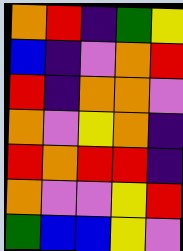[["orange", "red", "indigo", "green", "yellow"], ["blue", "indigo", "violet", "orange", "red"], ["red", "indigo", "orange", "orange", "violet"], ["orange", "violet", "yellow", "orange", "indigo"], ["red", "orange", "red", "red", "indigo"], ["orange", "violet", "violet", "yellow", "red"], ["green", "blue", "blue", "yellow", "violet"]]